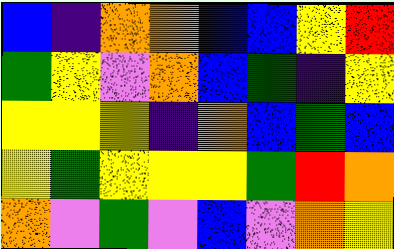[["blue", "indigo", "orange", "orange", "blue", "blue", "yellow", "red"], ["green", "yellow", "violet", "orange", "blue", "green", "indigo", "yellow"], ["yellow", "yellow", "yellow", "indigo", "orange", "blue", "green", "blue"], ["yellow", "green", "yellow", "yellow", "yellow", "green", "red", "orange"], ["orange", "violet", "green", "violet", "blue", "violet", "orange", "yellow"]]